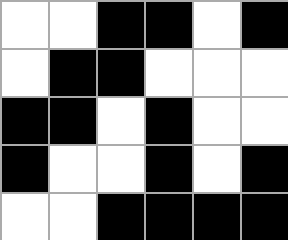[["white", "white", "black", "black", "white", "black"], ["white", "black", "black", "white", "white", "white"], ["black", "black", "white", "black", "white", "white"], ["black", "white", "white", "black", "white", "black"], ["white", "white", "black", "black", "black", "black"]]